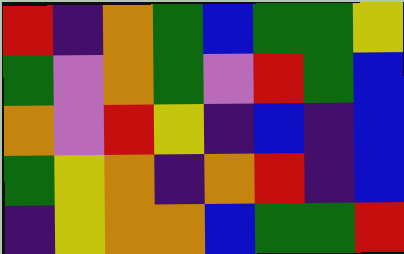[["red", "indigo", "orange", "green", "blue", "green", "green", "yellow"], ["green", "violet", "orange", "green", "violet", "red", "green", "blue"], ["orange", "violet", "red", "yellow", "indigo", "blue", "indigo", "blue"], ["green", "yellow", "orange", "indigo", "orange", "red", "indigo", "blue"], ["indigo", "yellow", "orange", "orange", "blue", "green", "green", "red"]]